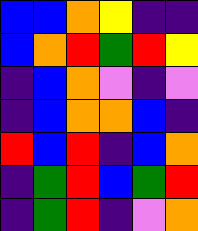[["blue", "blue", "orange", "yellow", "indigo", "indigo"], ["blue", "orange", "red", "green", "red", "yellow"], ["indigo", "blue", "orange", "violet", "indigo", "violet"], ["indigo", "blue", "orange", "orange", "blue", "indigo"], ["red", "blue", "red", "indigo", "blue", "orange"], ["indigo", "green", "red", "blue", "green", "red"], ["indigo", "green", "red", "indigo", "violet", "orange"]]